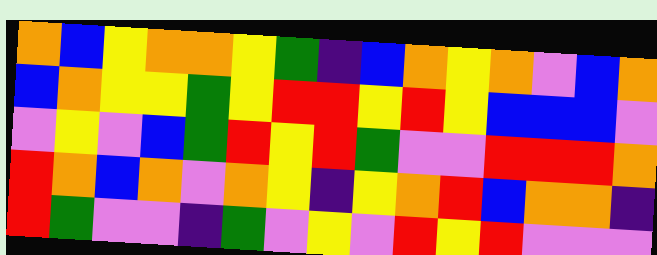[["orange", "blue", "yellow", "orange", "orange", "yellow", "green", "indigo", "blue", "orange", "yellow", "orange", "violet", "blue", "orange"], ["blue", "orange", "yellow", "yellow", "green", "yellow", "red", "red", "yellow", "red", "yellow", "blue", "blue", "blue", "violet"], ["violet", "yellow", "violet", "blue", "green", "red", "yellow", "red", "green", "violet", "violet", "red", "red", "red", "orange"], ["red", "orange", "blue", "orange", "violet", "orange", "yellow", "indigo", "yellow", "orange", "red", "blue", "orange", "orange", "indigo"], ["red", "green", "violet", "violet", "indigo", "green", "violet", "yellow", "violet", "red", "yellow", "red", "violet", "violet", "violet"]]